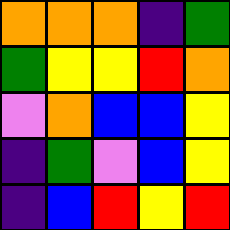[["orange", "orange", "orange", "indigo", "green"], ["green", "yellow", "yellow", "red", "orange"], ["violet", "orange", "blue", "blue", "yellow"], ["indigo", "green", "violet", "blue", "yellow"], ["indigo", "blue", "red", "yellow", "red"]]